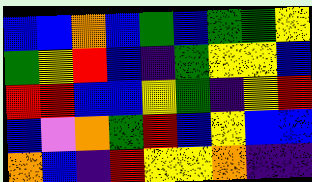[["blue", "blue", "orange", "blue", "green", "blue", "green", "green", "yellow"], ["green", "yellow", "red", "blue", "indigo", "green", "yellow", "yellow", "blue"], ["red", "red", "blue", "blue", "yellow", "green", "indigo", "yellow", "red"], ["blue", "violet", "orange", "green", "red", "blue", "yellow", "blue", "blue"], ["orange", "blue", "indigo", "red", "yellow", "yellow", "orange", "indigo", "indigo"]]